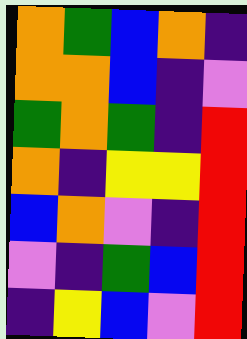[["orange", "green", "blue", "orange", "indigo"], ["orange", "orange", "blue", "indigo", "violet"], ["green", "orange", "green", "indigo", "red"], ["orange", "indigo", "yellow", "yellow", "red"], ["blue", "orange", "violet", "indigo", "red"], ["violet", "indigo", "green", "blue", "red"], ["indigo", "yellow", "blue", "violet", "red"]]